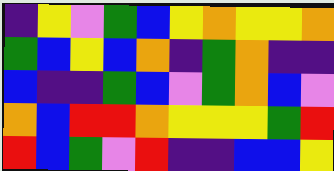[["indigo", "yellow", "violet", "green", "blue", "yellow", "orange", "yellow", "yellow", "orange"], ["green", "blue", "yellow", "blue", "orange", "indigo", "green", "orange", "indigo", "indigo"], ["blue", "indigo", "indigo", "green", "blue", "violet", "green", "orange", "blue", "violet"], ["orange", "blue", "red", "red", "orange", "yellow", "yellow", "yellow", "green", "red"], ["red", "blue", "green", "violet", "red", "indigo", "indigo", "blue", "blue", "yellow"]]